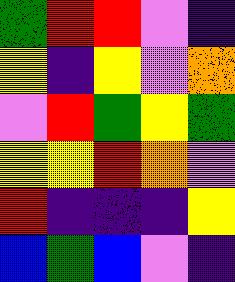[["green", "red", "red", "violet", "indigo"], ["yellow", "indigo", "yellow", "violet", "orange"], ["violet", "red", "green", "yellow", "green"], ["yellow", "yellow", "red", "orange", "violet"], ["red", "indigo", "indigo", "indigo", "yellow"], ["blue", "green", "blue", "violet", "indigo"]]